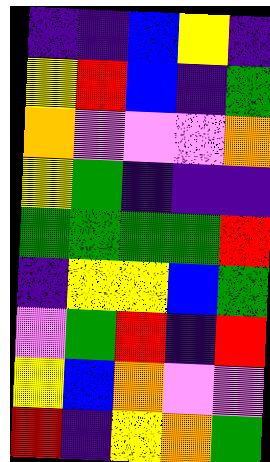[["indigo", "indigo", "blue", "yellow", "indigo"], ["yellow", "red", "blue", "indigo", "green"], ["orange", "violet", "violet", "violet", "orange"], ["yellow", "green", "indigo", "indigo", "indigo"], ["green", "green", "green", "green", "red"], ["indigo", "yellow", "yellow", "blue", "green"], ["violet", "green", "red", "indigo", "red"], ["yellow", "blue", "orange", "violet", "violet"], ["red", "indigo", "yellow", "orange", "green"]]